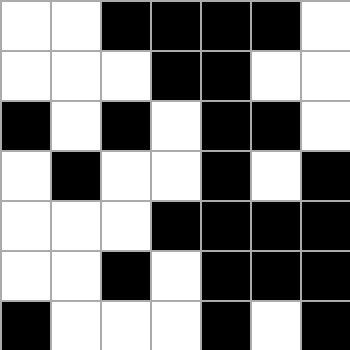[["white", "white", "black", "black", "black", "black", "white"], ["white", "white", "white", "black", "black", "white", "white"], ["black", "white", "black", "white", "black", "black", "white"], ["white", "black", "white", "white", "black", "white", "black"], ["white", "white", "white", "black", "black", "black", "black"], ["white", "white", "black", "white", "black", "black", "black"], ["black", "white", "white", "white", "black", "white", "black"]]